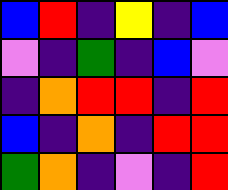[["blue", "red", "indigo", "yellow", "indigo", "blue"], ["violet", "indigo", "green", "indigo", "blue", "violet"], ["indigo", "orange", "red", "red", "indigo", "red"], ["blue", "indigo", "orange", "indigo", "red", "red"], ["green", "orange", "indigo", "violet", "indigo", "red"]]